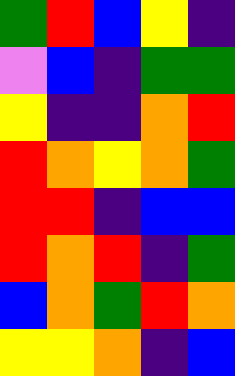[["green", "red", "blue", "yellow", "indigo"], ["violet", "blue", "indigo", "green", "green"], ["yellow", "indigo", "indigo", "orange", "red"], ["red", "orange", "yellow", "orange", "green"], ["red", "red", "indigo", "blue", "blue"], ["red", "orange", "red", "indigo", "green"], ["blue", "orange", "green", "red", "orange"], ["yellow", "yellow", "orange", "indigo", "blue"]]